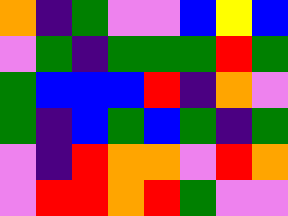[["orange", "indigo", "green", "violet", "violet", "blue", "yellow", "blue"], ["violet", "green", "indigo", "green", "green", "green", "red", "green"], ["green", "blue", "blue", "blue", "red", "indigo", "orange", "violet"], ["green", "indigo", "blue", "green", "blue", "green", "indigo", "green"], ["violet", "indigo", "red", "orange", "orange", "violet", "red", "orange"], ["violet", "red", "red", "orange", "red", "green", "violet", "violet"]]